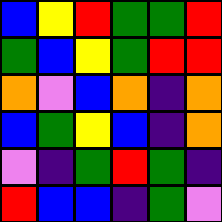[["blue", "yellow", "red", "green", "green", "red"], ["green", "blue", "yellow", "green", "red", "red"], ["orange", "violet", "blue", "orange", "indigo", "orange"], ["blue", "green", "yellow", "blue", "indigo", "orange"], ["violet", "indigo", "green", "red", "green", "indigo"], ["red", "blue", "blue", "indigo", "green", "violet"]]